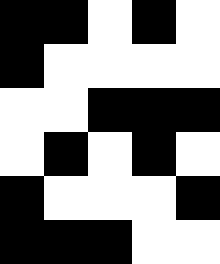[["black", "black", "white", "black", "white"], ["black", "white", "white", "white", "white"], ["white", "white", "black", "black", "black"], ["white", "black", "white", "black", "white"], ["black", "white", "white", "white", "black"], ["black", "black", "black", "white", "white"]]